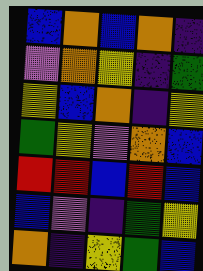[["blue", "orange", "blue", "orange", "indigo"], ["violet", "orange", "yellow", "indigo", "green"], ["yellow", "blue", "orange", "indigo", "yellow"], ["green", "yellow", "violet", "orange", "blue"], ["red", "red", "blue", "red", "blue"], ["blue", "violet", "indigo", "green", "yellow"], ["orange", "indigo", "yellow", "green", "blue"]]